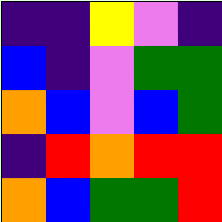[["indigo", "indigo", "yellow", "violet", "indigo"], ["blue", "indigo", "violet", "green", "green"], ["orange", "blue", "violet", "blue", "green"], ["indigo", "red", "orange", "red", "red"], ["orange", "blue", "green", "green", "red"]]